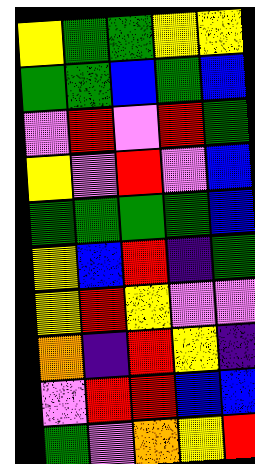[["yellow", "green", "green", "yellow", "yellow"], ["green", "green", "blue", "green", "blue"], ["violet", "red", "violet", "red", "green"], ["yellow", "violet", "red", "violet", "blue"], ["green", "green", "green", "green", "blue"], ["yellow", "blue", "red", "indigo", "green"], ["yellow", "red", "yellow", "violet", "violet"], ["orange", "indigo", "red", "yellow", "indigo"], ["violet", "red", "red", "blue", "blue"], ["green", "violet", "orange", "yellow", "red"]]